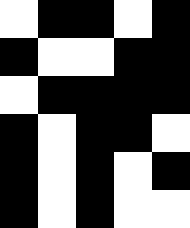[["white", "black", "black", "white", "black"], ["black", "white", "white", "black", "black"], ["white", "black", "black", "black", "black"], ["black", "white", "black", "black", "white"], ["black", "white", "black", "white", "black"], ["black", "white", "black", "white", "white"]]